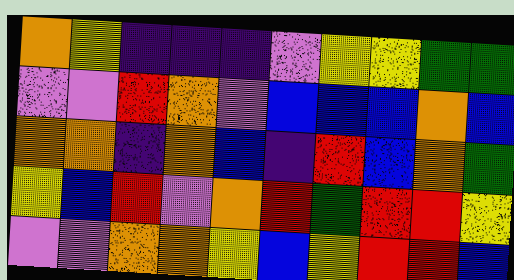[["orange", "yellow", "indigo", "indigo", "indigo", "violet", "yellow", "yellow", "green", "green"], ["violet", "violet", "red", "orange", "violet", "blue", "blue", "blue", "orange", "blue"], ["orange", "orange", "indigo", "orange", "blue", "indigo", "red", "blue", "orange", "green"], ["yellow", "blue", "red", "violet", "orange", "red", "green", "red", "red", "yellow"], ["violet", "violet", "orange", "orange", "yellow", "blue", "yellow", "red", "red", "blue"]]